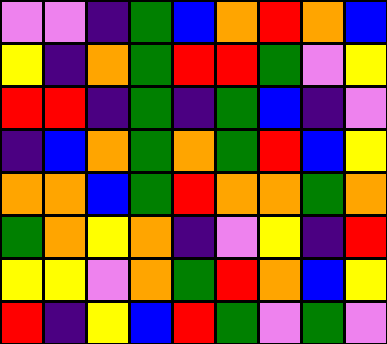[["violet", "violet", "indigo", "green", "blue", "orange", "red", "orange", "blue"], ["yellow", "indigo", "orange", "green", "red", "red", "green", "violet", "yellow"], ["red", "red", "indigo", "green", "indigo", "green", "blue", "indigo", "violet"], ["indigo", "blue", "orange", "green", "orange", "green", "red", "blue", "yellow"], ["orange", "orange", "blue", "green", "red", "orange", "orange", "green", "orange"], ["green", "orange", "yellow", "orange", "indigo", "violet", "yellow", "indigo", "red"], ["yellow", "yellow", "violet", "orange", "green", "red", "orange", "blue", "yellow"], ["red", "indigo", "yellow", "blue", "red", "green", "violet", "green", "violet"]]